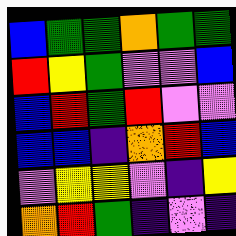[["blue", "green", "green", "orange", "green", "green"], ["red", "yellow", "green", "violet", "violet", "blue"], ["blue", "red", "green", "red", "violet", "violet"], ["blue", "blue", "indigo", "orange", "red", "blue"], ["violet", "yellow", "yellow", "violet", "indigo", "yellow"], ["orange", "red", "green", "indigo", "violet", "indigo"]]